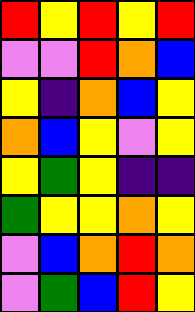[["red", "yellow", "red", "yellow", "red"], ["violet", "violet", "red", "orange", "blue"], ["yellow", "indigo", "orange", "blue", "yellow"], ["orange", "blue", "yellow", "violet", "yellow"], ["yellow", "green", "yellow", "indigo", "indigo"], ["green", "yellow", "yellow", "orange", "yellow"], ["violet", "blue", "orange", "red", "orange"], ["violet", "green", "blue", "red", "yellow"]]